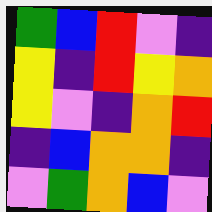[["green", "blue", "red", "violet", "indigo"], ["yellow", "indigo", "red", "yellow", "orange"], ["yellow", "violet", "indigo", "orange", "red"], ["indigo", "blue", "orange", "orange", "indigo"], ["violet", "green", "orange", "blue", "violet"]]